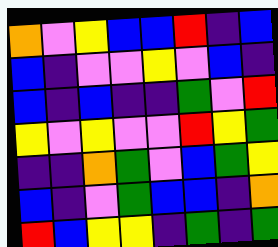[["orange", "violet", "yellow", "blue", "blue", "red", "indigo", "blue"], ["blue", "indigo", "violet", "violet", "yellow", "violet", "blue", "indigo"], ["blue", "indigo", "blue", "indigo", "indigo", "green", "violet", "red"], ["yellow", "violet", "yellow", "violet", "violet", "red", "yellow", "green"], ["indigo", "indigo", "orange", "green", "violet", "blue", "green", "yellow"], ["blue", "indigo", "violet", "green", "blue", "blue", "indigo", "orange"], ["red", "blue", "yellow", "yellow", "indigo", "green", "indigo", "green"]]